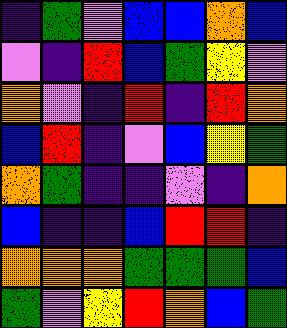[["indigo", "green", "violet", "blue", "blue", "orange", "blue"], ["violet", "indigo", "red", "blue", "green", "yellow", "violet"], ["orange", "violet", "indigo", "red", "indigo", "red", "orange"], ["blue", "red", "indigo", "violet", "blue", "yellow", "green"], ["orange", "green", "indigo", "indigo", "violet", "indigo", "orange"], ["blue", "indigo", "indigo", "blue", "red", "red", "indigo"], ["orange", "orange", "orange", "green", "green", "green", "blue"], ["green", "violet", "yellow", "red", "orange", "blue", "green"]]